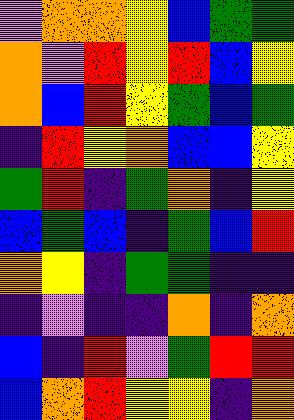[["violet", "orange", "orange", "yellow", "blue", "green", "green"], ["orange", "violet", "red", "yellow", "red", "blue", "yellow"], ["orange", "blue", "red", "yellow", "green", "blue", "green"], ["indigo", "red", "yellow", "orange", "blue", "blue", "yellow"], ["green", "red", "indigo", "green", "orange", "indigo", "yellow"], ["blue", "green", "blue", "indigo", "green", "blue", "red"], ["orange", "yellow", "indigo", "green", "green", "indigo", "indigo"], ["indigo", "violet", "indigo", "indigo", "orange", "indigo", "orange"], ["blue", "indigo", "red", "violet", "green", "red", "red"], ["blue", "orange", "red", "yellow", "yellow", "indigo", "orange"]]